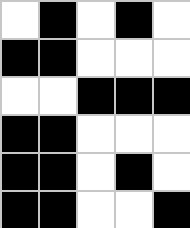[["white", "black", "white", "black", "white"], ["black", "black", "white", "white", "white"], ["white", "white", "black", "black", "black"], ["black", "black", "white", "white", "white"], ["black", "black", "white", "black", "white"], ["black", "black", "white", "white", "black"]]